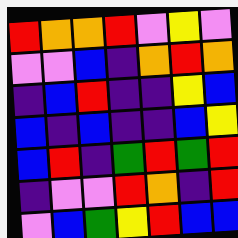[["red", "orange", "orange", "red", "violet", "yellow", "violet"], ["violet", "violet", "blue", "indigo", "orange", "red", "orange"], ["indigo", "blue", "red", "indigo", "indigo", "yellow", "blue"], ["blue", "indigo", "blue", "indigo", "indigo", "blue", "yellow"], ["blue", "red", "indigo", "green", "red", "green", "red"], ["indigo", "violet", "violet", "red", "orange", "indigo", "red"], ["violet", "blue", "green", "yellow", "red", "blue", "blue"]]